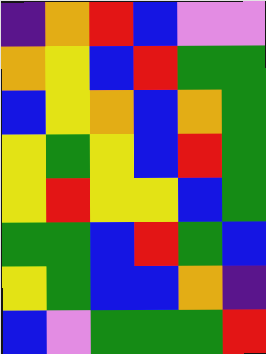[["indigo", "orange", "red", "blue", "violet", "violet"], ["orange", "yellow", "blue", "red", "green", "green"], ["blue", "yellow", "orange", "blue", "orange", "green"], ["yellow", "green", "yellow", "blue", "red", "green"], ["yellow", "red", "yellow", "yellow", "blue", "green"], ["green", "green", "blue", "red", "green", "blue"], ["yellow", "green", "blue", "blue", "orange", "indigo"], ["blue", "violet", "green", "green", "green", "red"]]